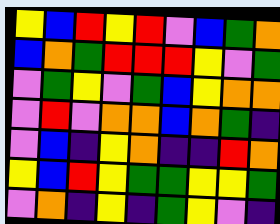[["yellow", "blue", "red", "yellow", "red", "violet", "blue", "green", "orange"], ["blue", "orange", "green", "red", "red", "red", "yellow", "violet", "green"], ["violet", "green", "yellow", "violet", "green", "blue", "yellow", "orange", "orange"], ["violet", "red", "violet", "orange", "orange", "blue", "orange", "green", "indigo"], ["violet", "blue", "indigo", "yellow", "orange", "indigo", "indigo", "red", "orange"], ["yellow", "blue", "red", "yellow", "green", "green", "yellow", "yellow", "green"], ["violet", "orange", "indigo", "yellow", "indigo", "green", "yellow", "violet", "indigo"]]